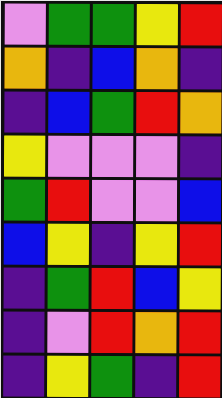[["violet", "green", "green", "yellow", "red"], ["orange", "indigo", "blue", "orange", "indigo"], ["indigo", "blue", "green", "red", "orange"], ["yellow", "violet", "violet", "violet", "indigo"], ["green", "red", "violet", "violet", "blue"], ["blue", "yellow", "indigo", "yellow", "red"], ["indigo", "green", "red", "blue", "yellow"], ["indigo", "violet", "red", "orange", "red"], ["indigo", "yellow", "green", "indigo", "red"]]